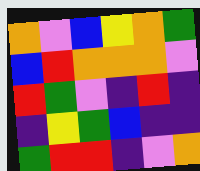[["orange", "violet", "blue", "yellow", "orange", "green"], ["blue", "red", "orange", "orange", "orange", "violet"], ["red", "green", "violet", "indigo", "red", "indigo"], ["indigo", "yellow", "green", "blue", "indigo", "indigo"], ["green", "red", "red", "indigo", "violet", "orange"]]